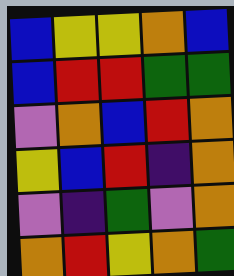[["blue", "yellow", "yellow", "orange", "blue"], ["blue", "red", "red", "green", "green"], ["violet", "orange", "blue", "red", "orange"], ["yellow", "blue", "red", "indigo", "orange"], ["violet", "indigo", "green", "violet", "orange"], ["orange", "red", "yellow", "orange", "green"]]